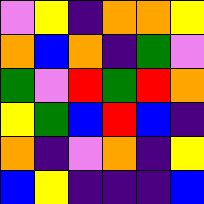[["violet", "yellow", "indigo", "orange", "orange", "yellow"], ["orange", "blue", "orange", "indigo", "green", "violet"], ["green", "violet", "red", "green", "red", "orange"], ["yellow", "green", "blue", "red", "blue", "indigo"], ["orange", "indigo", "violet", "orange", "indigo", "yellow"], ["blue", "yellow", "indigo", "indigo", "indigo", "blue"]]